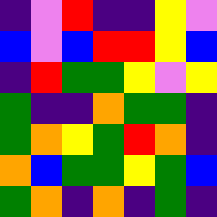[["indigo", "violet", "red", "indigo", "indigo", "yellow", "violet"], ["blue", "violet", "blue", "red", "red", "yellow", "blue"], ["indigo", "red", "green", "green", "yellow", "violet", "yellow"], ["green", "indigo", "indigo", "orange", "green", "green", "indigo"], ["green", "orange", "yellow", "green", "red", "orange", "indigo"], ["orange", "blue", "green", "green", "yellow", "green", "blue"], ["green", "orange", "indigo", "orange", "indigo", "green", "indigo"]]